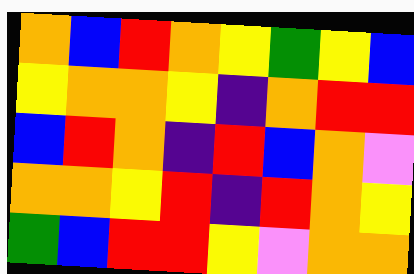[["orange", "blue", "red", "orange", "yellow", "green", "yellow", "blue"], ["yellow", "orange", "orange", "yellow", "indigo", "orange", "red", "red"], ["blue", "red", "orange", "indigo", "red", "blue", "orange", "violet"], ["orange", "orange", "yellow", "red", "indigo", "red", "orange", "yellow"], ["green", "blue", "red", "red", "yellow", "violet", "orange", "orange"]]